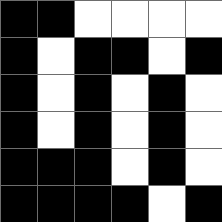[["black", "black", "white", "white", "white", "white"], ["black", "white", "black", "black", "white", "black"], ["black", "white", "black", "white", "black", "white"], ["black", "white", "black", "white", "black", "white"], ["black", "black", "black", "white", "black", "white"], ["black", "black", "black", "black", "white", "black"]]